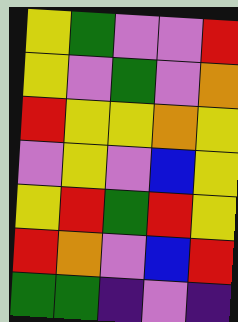[["yellow", "green", "violet", "violet", "red"], ["yellow", "violet", "green", "violet", "orange"], ["red", "yellow", "yellow", "orange", "yellow"], ["violet", "yellow", "violet", "blue", "yellow"], ["yellow", "red", "green", "red", "yellow"], ["red", "orange", "violet", "blue", "red"], ["green", "green", "indigo", "violet", "indigo"]]